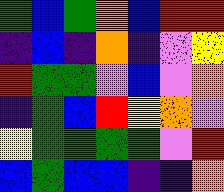[["green", "blue", "green", "orange", "blue", "red", "red"], ["indigo", "blue", "indigo", "orange", "indigo", "violet", "yellow"], ["red", "green", "green", "violet", "blue", "violet", "orange"], ["indigo", "green", "blue", "red", "yellow", "orange", "violet"], ["yellow", "green", "green", "green", "green", "violet", "red"], ["blue", "green", "blue", "blue", "indigo", "indigo", "orange"]]